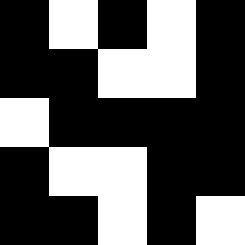[["black", "white", "black", "white", "black"], ["black", "black", "white", "white", "black"], ["white", "black", "black", "black", "black"], ["black", "white", "white", "black", "black"], ["black", "black", "white", "black", "white"]]